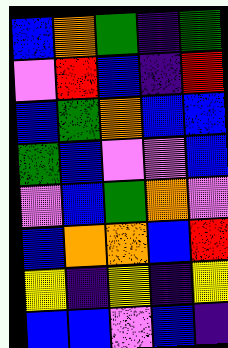[["blue", "orange", "green", "indigo", "green"], ["violet", "red", "blue", "indigo", "red"], ["blue", "green", "orange", "blue", "blue"], ["green", "blue", "violet", "violet", "blue"], ["violet", "blue", "green", "orange", "violet"], ["blue", "orange", "orange", "blue", "red"], ["yellow", "indigo", "yellow", "indigo", "yellow"], ["blue", "blue", "violet", "blue", "indigo"]]